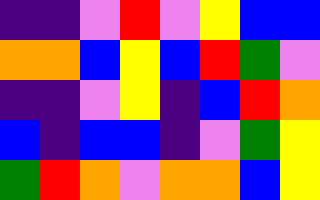[["indigo", "indigo", "violet", "red", "violet", "yellow", "blue", "blue"], ["orange", "orange", "blue", "yellow", "blue", "red", "green", "violet"], ["indigo", "indigo", "violet", "yellow", "indigo", "blue", "red", "orange"], ["blue", "indigo", "blue", "blue", "indigo", "violet", "green", "yellow"], ["green", "red", "orange", "violet", "orange", "orange", "blue", "yellow"]]